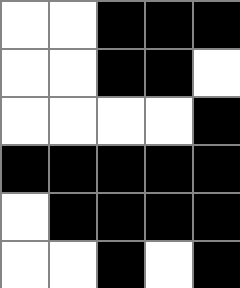[["white", "white", "black", "black", "black"], ["white", "white", "black", "black", "white"], ["white", "white", "white", "white", "black"], ["black", "black", "black", "black", "black"], ["white", "black", "black", "black", "black"], ["white", "white", "black", "white", "black"]]